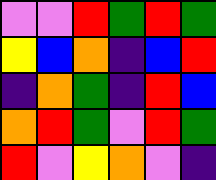[["violet", "violet", "red", "green", "red", "green"], ["yellow", "blue", "orange", "indigo", "blue", "red"], ["indigo", "orange", "green", "indigo", "red", "blue"], ["orange", "red", "green", "violet", "red", "green"], ["red", "violet", "yellow", "orange", "violet", "indigo"]]